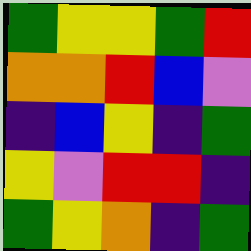[["green", "yellow", "yellow", "green", "red"], ["orange", "orange", "red", "blue", "violet"], ["indigo", "blue", "yellow", "indigo", "green"], ["yellow", "violet", "red", "red", "indigo"], ["green", "yellow", "orange", "indigo", "green"]]